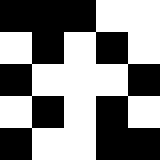[["black", "black", "black", "white", "white"], ["white", "black", "white", "black", "white"], ["black", "white", "white", "white", "black"], ["white", "black", "white", "black", "white"], ["black", "white", "white", "black", "black"]]